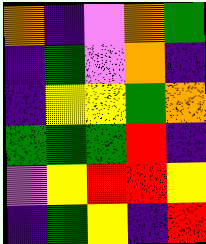[["orange", "indigo", "violet", "orange", "green"], ["indigo", "green", "violet", "orange", "indigo"], ["indigo", "yellow", "yellow", "green", "orange"], ["green", "green", "green", "red", "indigo"], ["violet", "yellow", "red", "red", "yellow"], ["indigo", "green", "yellow", "indigo", "red"]]